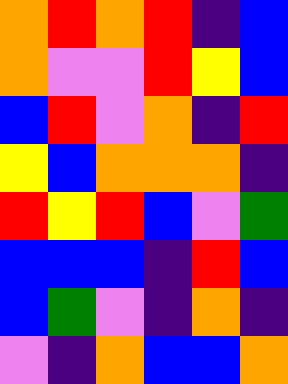[["orange", "red", "orange", "red", "indigo", "blue"], ["orange", "violet", "violet", "red", "yellow", "blue"], ["blue", "red", "violet", "orange", "indigo", "red"], ["yellow", "blue", "orange", "orange", "orange", "indigo"], ["red", "yellow", "red", "blue", "violet", "green"], ["blue", "blue", "blue", "indigo", "red", "blue"], ["blue", "green", "violet", "indigo", "orange", "indigo"], ["violet", "indigo", "orange", "blue", "blue", "orange"]]